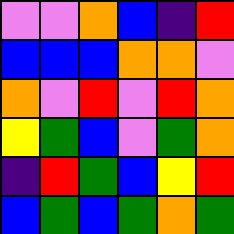[["violet", "violet", "orange", "blue", "indigo", "red"], ["blue", "blue", "blue", "orange", "orange", "violet"], ["orange", "violet", "red", "violet", "red", "orange"], ["yellow", "green", "blue", "violet", "green", "orange"], ["indigo", "red", "green", "blue", "yellow", "red"], ["blue", "green", "blue", "green", "orange", "green"]]